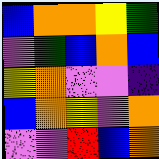[["blue", "orange", "orange", "yellow", "green"], ["violet", "green", "blue", "orange", "blue"], ["yellow", "orange", "violet", "violet", "indigo"], ["blue", "orange", "yellow", "violet", "orange"], ["violet", "violet", "red", "blue", "orange"]]